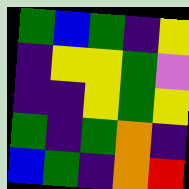[["green", "blue", "green", "indigo", "yellow"], ["indigo", "yellow", "yellow", "green", "violet"], ["indigo", "indigo", "yellow", "green", "yellow"], ["green", "indigo", "green", "orange", "indigo"], ["blue", "green", "indigo", "orange", "red"]]